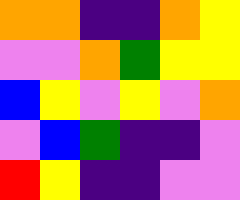[["orange", "orange", "indigo", "indigo", "orange", "yellow"], ["violet", "violet", "orange", "green", "yellow", "yellow"], ["blue", "yellow", "violet", "yellow", "violet", "orange"], ["violet", "blue", "green", "indigo", "indigo", "violet"], ["red", "yellow", "indigo", "indigo", "violet", "violet"]]